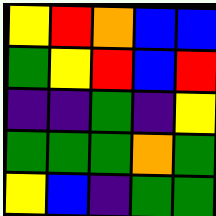[["yellow", "red", "orange", "blue", "blue"], ["green", "yellow", "red", "blue", "red"], ["indigo", "indigo", "green", "indigo", "yellow"], ["green", "green", "green", "orange", "green"], ["yellow", "blue", "indigo", "green", "green"]]